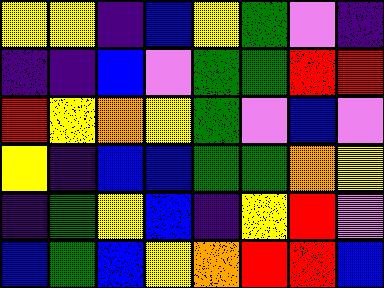[["yellow", "yellow", "indigo", "blue", "yellow", "green", "violet", "indigo"], ["indigo", "indigo", "blue", "violet", "green", "green", "red", "red"], ["red", "yellow", "orange", "yellow", "green", "violet", "blue", "violet"], ["yellow", "indigo", "blue", "blue", "green", "green", "orange", "yellow"], ["indigo", "green", "yellow", "blue", "indigo", "yellow", "red", "violet"], ["blue", "green", "blue", "yellow", "orange", "red", "red", "blue"]]